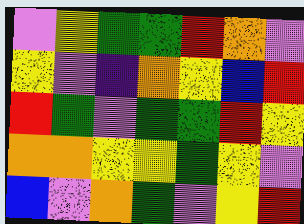[["violet", "yellow", "green", "green", "red", "orange", "violet"], ["yellow", "violet", "indigo", "orange", "yellow", "blue", "red"], ["red", "green", "violet", "green", "green", "red", "yellow"], ["orange", "orange", "yellow", "yellow", "green", "yellow", "violet"], ["blue", "violet", "orange", "green", "violet", "yellow", "red"]]